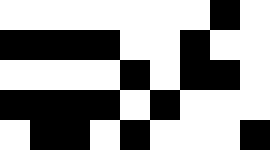[["white", "white", "white", "white", "white", "white", "white", "black", "white"], ["black", "black", "black", "black", "white", "white", "black", "white", "white"], ["white", "white", "white", "white", "black", "white", "black", "black", "white"], ["black", "black", "black", "black", "white", "black", "white", "white", "white"], ["white", "black", "black", "white", "black", "white", "white", "white", "black"]]